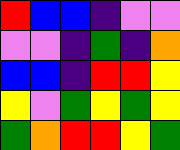[["red", "blue", "blue", "indigo", "violet", "violet"], ["violet", "violet", "indigo", "green", "indigo", "orange"], ["blue", "blue", "indigo", "red", "red", "yellow"], ["yellow", "violet", "green", "yellow", "green", "yellow"], ["green", "orange", "red", "red", "yellow", "green"]]